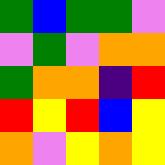[["green", "blue", "green", "green", "violet"], ["violet", "green", "violet", "orange", "orange"], ["green", "orange", "orange", "indigo", "red"], ["red", "yellow", "red", "blue", "yellow"], ["orange", "violet", "yellow", "orange", "yellow"]]